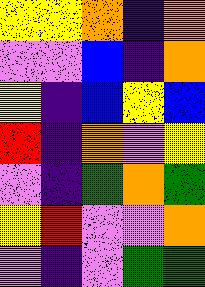[["yellow", "yellow", "orange", "indigo", "orange"], ["violet", "violet", "blue", "indigo", "orange"], ["yellow", "indigo", "blue", "yellow", "blue"], ["red", "indigo", "orange", "violet", "yellow"], ["violet", "indigo", "green", "orange", "green"], ["yellow", "red", "violet", "violet", "orange"], ["violet", "indigo", "violet", "green", "green"]]